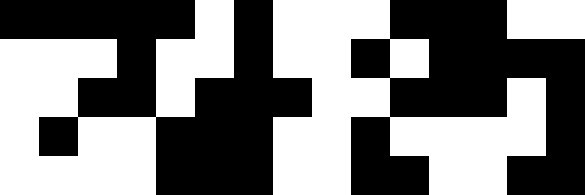[["black", "black", "black", "black", "black", "white", "black", "white", "white", "white", "black", "black", "black", "white", "white"], ["white", "white", "white", "black", "white", "white", "black", "white", "white", "black", "white", "black", "black", "black", "black"], ["white", "white", "black", "black", "white", "black", "black", "black", "white", "white", "black", "black", "black", "white", "black"], ["white", "black", "white", "white", "black", "black", "black", "white", "white", "black", "white", "white", "white", "white", "black"], ["white", "white", "white", "white", "black", "black", "black", "white", "white", "black", "black", "white", "white", "black", "black"]]